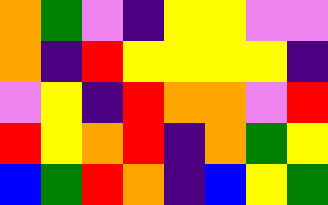[["orange", "green", "violet", "indigo", "yellow", "yellow", "violet", "violet"], ["orange", "indigo", "red", "yellow", "yellow", "yellow", "yellow", "indigo"], ["violet", "yellow", "indigo", "red", "orange", "orange", "violet", "red"], ["red", "yellow", "orange", "red", "indigo", "orange", "green", "yellow"], ["blue", "green", "red", "orange", "indigo", "blue", "yellow", "green"]]